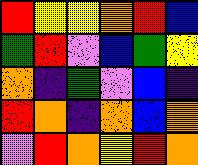[["red", "yellow", "yellow", "orange", "red", "blue"], ["green", "red", "violet", "blue", "green", "yellow"], ["orange", "indigo", "green", "violet", "blue", "indigo"], ["red", "orange", "indigo", "orange", "blue", "orange"], ["violet", "red", "orange", "yellow", "red", "orange"]]